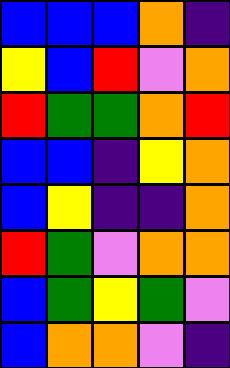[["blue", "blue", "blue", "orange", "indigo"], ["yellow", "blue", "red", "violet", "orange"], ["red", "green", "green", "orange", "red"], ["blue", "blue", "indigo", "yellow", "orange"], ["blue", "yellow", "indigo", "indigo", "orange"], ["red", "green", "violet", "orange", "orange"], ["blue", "green", "yellow", "green", "violet"], ["blue", "orange", "orange", "violet", "indigo"]]